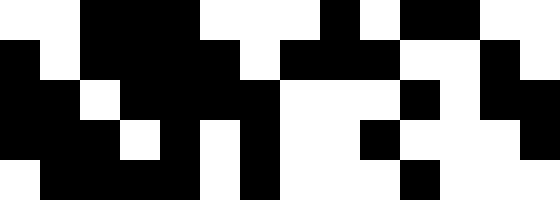[["white", "white", "black", "black", "black", "white", "white", "white", "black", "white", "black", "black", "white", "white"], ["black", "white", "black", "black", "black", "black", "white", "black", "black", "black", "white", "white", "black", "white"], ["black", "black", "white", "black", "black", "black", "black", "white", "white", "white", "black", "white", "black", "black"], ["black", "black", "black", "white", "black", "white", "black", "white", "white", "black", "white", "white", "white", "black"], ["white", "black", "black", "black", "black", "white", "black", "white", "white", "white", "black", "white", "white", "white"]]